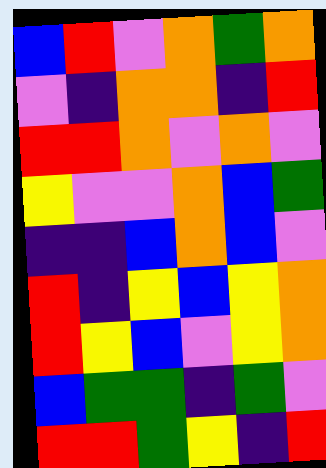[["blue", "red", "violet", "orange", "green", "orange"], ["violet", "indigo", "orange", "orange", "indigo", "red"], ["red", "red", "orange", "violet", "orange", "violet"], ["yellow", "violet", "violet", "orange", "blue", "green"], ["indigo", "indigo", "blue", "orange", "blue", "violet"], ["red", "indigo", "yellow", "blue", "yellow", "orange"], ["red", "yellow", "blue", "violet", "yellow", "orange"], ["blue", "green", "green", "indigo", "green", "violet"], ["red", "red", "green", "yellow", "indigo", "red"]]